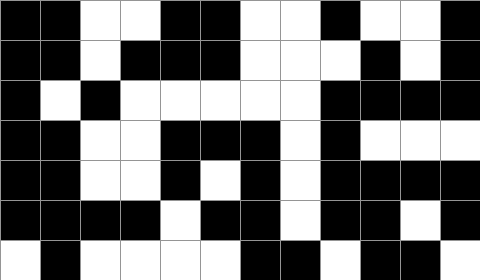[["black", "black", "white", "white", "black", "black", "white", "white", "black", "white", "white", "black"], ["black", "black", "white", "black", "black", "black", "white", "white", "white", "black", "white", "black"], ["black", "white", "black", "white", "white", "white", "white", "white", "black", "black", "black", "black"], ["black", "black", "white", "white", "black", "black", "black", "white", "black", "white", "white", "white"], ["black", "black", "white", "white", "black", "white", "black", "white", "black", "black", "black", "black"], ["black", "black", "black", "black", "white", "black", "black", "white", "black", "black", "white", "black"], ["white", "black", "white", "white", "white", "white", "black", "black", "white", "black", "black", "white"]]